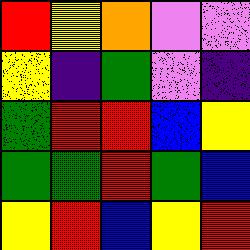[["red", "yellow", "orange", "violet", "violet"], ["yellow", "indigo", "green", "violet", "indigo"], ["green", "red", "red", "blue", "yellow"], ["green", "green", "red", "green", "blue"], ["yellow", "red", "blue", "yellow", "red"]]